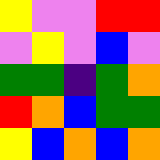[["yellow", "violet", "violet", "red", "red"], ["violet", "yellow", "violet", "blue", "violet"], ["green", "green", "indigo", "green", "orange"], ["red", "orange", "blue", "green", "green"], ["yellow", "blue", "orange", "blue", "orange"]]